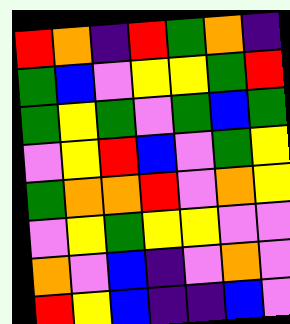[["red", "orange", "indigo", "red", "green", "orange", "indigo"], ["green", "blue", "violet", "yellow", "yellow", "green", "red"], ["green", "yellow", "green", "violet", "green", "blue", "green"], ["violet", "yellow", "red", "blue", "violet", "green", "yellow"], ["green", "orange", "orange", "red", "violet", "orange", "yellow"], ["violet", "yellow", "green", "yellow", "yellow", "violet", "violet"], ["orange", "violet", "blue", "indigo", "violet", "orange", "violet"], ["red", "yellow", "blue", "indigo", "indigo", "blue", "violet"]]